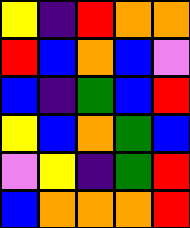[["yellow", "indigo", "red", "orange", "orange"], ["red", "blue", "orange", "blue", "violet"], ["blue", "indigo", "green", "blue", "red"], ["yellow", "blue", "orange", "green", "blue"], ["violet", "yellow", "indigo", "green", "red"], ["blue", "orange", "orange", "orange", "red"]]